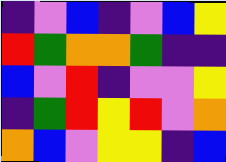[["indigo", "violet", "blue", "indigo", "violet", "blue", "yellow"], ["red", "green", "orange", "orange", "green", "indigo", "indigo"], ["blue", "violet", "red", "indigo", "violet", "violet", "yellow"], ["indigo", "green", "red", "yellow", "red", "violet", "orange"], ["orange", "blue", "violet", "yellow", "yellow", "indigo", "blue"]]